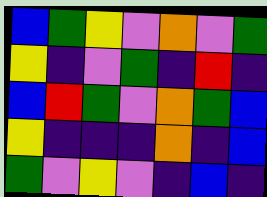[["blue", "green", "yellow", "violet", "orange", "violet", "green"], ["yellow", "indigo", "violet", "green", "indigo", "red", "indigo"], ["blue", "red", "green", "violet", "orange", "green", "blue"], ["yellow", "indigo", "indigo", "indigo", "orange", "indigo", "blue"], ["green", "violet", "yellow", "violet", "indigo", "blue", "indigo"]]